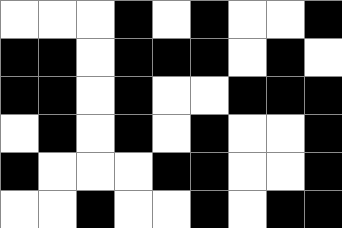[["white", "white", "white", "black", "white", "black", "white", "white", "black"], ["black", "black", "white", "black", "black", "black", "white", "black", "white"], ["black", "black", "white", "black", "white", "white", "black", "black", "black"], ["white", "black", "white", "black", "white", "black", "white", "white", "black"], ["black", "white", "white", "white", "black", "black", "white", "white", "black"], ["white", "white", "black", "white", "white", "black", "white", "black", "black"]]